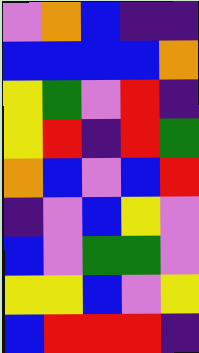[["violet", "orange", "blue", "indigo", "indigo"], ["blue", "blue", "blue", "blue", "orange"], ["yellow", "green", "violet", "red", "indigo"], ["yellow", "red", "indigo", "red", "green"], ["orange", "blue", "violet", "blue", "red"], ["indigo", "violet", "blue", "yellow", "violet"], ["blue", "violet", "green", "green", "violet"], ["yellow", "yellow", "blue", "violet", "yellow"], ["blue", "red", "red", "red", "indigo"]]